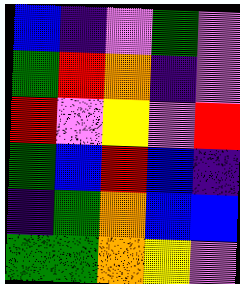[["blue", "indigo", "violet", "green", "violet"], ["green", "red", "orange", "indigo", "violet"], ["red", "violet", "yellow", "violet", "red"], ["green", "blue", "red", "blue", "indigo"], ["indigo", "green", "orange", "blue", "blue"], ["green", "green", "orange", "yellow", "violet"]]